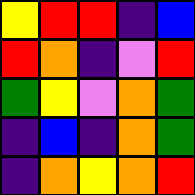[["yellow", "red", "red", "indigo", "blue"], ["red", "orange", "indigo", "violet", "red"], ["green", "yellow", "violet", "orange", "green"], ["indigo", "blue", "indigo", "orange", "green"], ["indigo", "orange", "yellow", "orange", "red"]]